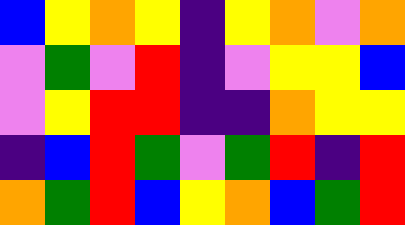[["blue", "yellow", "orange", "yellow", "indigo", "yellow", "orange", "violet", "orange"], ["violet", "green", "violet", "red", "indigo", "violet", "yellow", "yellow", "blue"], ["violet", "yellow", "red", "red", "indigo", "indigo", "orange", "yellow", "yellow"], ["indigo", "blue", "red", "green", "violet", "green", "red", "indigo", "red"], ["orange", "green", "red", "blue", "yellow", "orange", "blue", "green", "red"]]